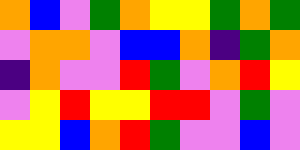[["orange", "blue", "violet", "green", "orange", "yellow", "yellow", "green", "orange", "green"], ["violet", "orange", "orange", "violet", "blue", "blue", "orange", "indigo", "green", "orange"], ["indigo", "orange", "violet", "violet", "red", "green", "violet", "orange", "red", "yellow"], ["violet", "yellow", "red", "yellow", "yellow", "red", "red", "violet", "green", "violet"], ["yellow", "yellow", "blue", "orange", "red", "green", "violet", "violet", "blue", "violet"]]